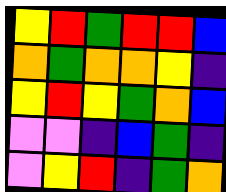[["yellow", "red", "green", "red", "red", "blue"], ["orange", "green", "orange", "orange", "yellow", "indigo"], ["yellow", "red", "yellow", "green", "orange", "blue"], ["violet", "violet", "indigo", "blue", "green", "indigo"], ["violet", "yellow", "red", "indigo", "green", "orange"]]